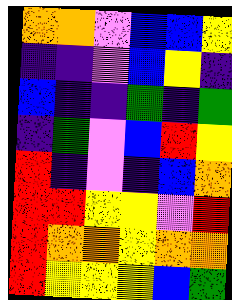[["orange", "orange", "violet", "blue", "blue", "yellow"], ["indigo", "indigo", "violet", "blue", "yellow", "indigo"], ["blue", "indigo", "indigo", "green", "indigo", "green"], ["indigo", "green", "violet", "blue", "red", "yellow"], ["red", "indigo", "violet", "indigo", "blue", "orange"], ["red", "red", "yellow", "yellow", "violet", "red"], ["red", "orange", "orange", "yellow", "orange", "orange"], ["red", "yellow", "yellow", "yellow", "blue", "green"]]